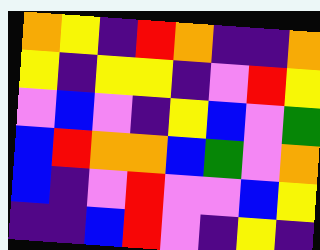[["orange", "yellow", "indigo", "red", "orange", "indigo", "indigo", "orange"], ["yellow", "indigo", "yellow", "yellow", "indigo", "violet", "red", "yellow"], ["violet", "blue", "violet", "indigo", "yellow", "blue", "violet", "green"], ["blue", "red", "orange", "orange", "blue", "green", "violet", "orange"], ["blue", "indigo", "violet", "red", "violet", "violet", "blue", "yellow"], ["indigo", "indigo", "blue", "red", "violet", "indigo", "yellow", "indigo"]]